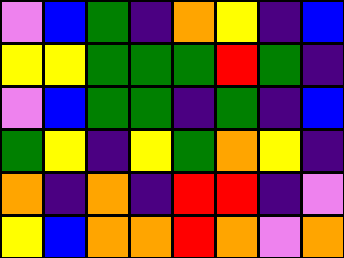[["violet", "blue", "green", "indigo", "orange", "yellow", "indigo", "blue"], ["yellow", "yellow", "green", "green", "green", "red", "green", "indigo"], ["violet", "blue", "green", "green", "indigo", "green", "indigo", "blue"], ["green", "yellow", "indigo", "yellow", "green", "orange", "yellow", "indigo"], ["orange", "indigo", "orange", "indigo", "red", "red", "indigo", "violet"], ["yellow", "blue", "orange", "orange", "red", "orange", "violet", "orange"]]